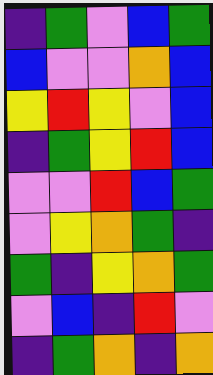[["indigo", "green", "violet", "blue", "green"], ["blue", "violet", "violet", "orange", "blue"], ["yellow", "red", "yellow", "violet", "blue"], ["indigo", "green", "yellow", "red", "blue"], ["violet", "violet", "red", "blue", "green"], ["violet", "yellow", "orange", "green", "indigo"], ["green", "indigo", "yellow", "orange", "green"], ["violet", "blue", "indigo", "red", "violet"], ["indigo", "green", "orange", "indigo", "orange"]]